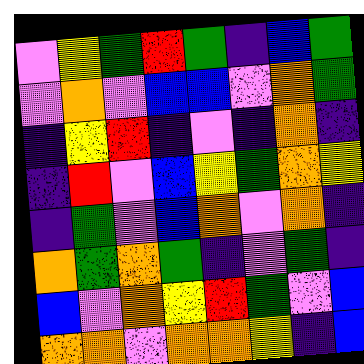[["violet", "yellow", "green", "red", "green", "indigo", "blue", "green"], ["violet", "orange", "violet", "blue", "blue", "violet", "orange", "green"], ["indigo", "yellow", "red", "indigo", "violet", "indigo", "orange", "indigo"], ["indigo", "red", "violet", "blue", "yellow", "green", "orange", "yellow"], ["indigo", "green", "violet", "blue", "orange", "violet", "orange", "indigo"], ["orange", "green", "orange", "green", "indigo", "violet", "green", "indigo"], ["blue", "violet", "orange", "yellow", "red", "green", "violet", "blue"], ["orange", "orange", "violet", "orange", "orange", "yellow", "indigo", "blue"]]